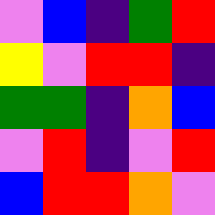[["violet", "blue", "indigo", "green", "red"], ["yellow", "violet", "red", "red", "indigo"], ["green", "green", "indigo", "orange", "blue"], ["violet", "red", "indigo", "violet", "red"], ["blue", "red", "red", "orange", "violet"]]